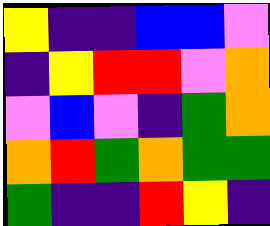[["yellow", "indigo", "indigo", "blue", "blue", "violet"], ["indigo", "yellow", "red", "red", "violet", "orange"], ["violet", "blue", "violet", "indigo", "green", "orange"], ["orange", "red", "green", "orange", "green", "green"], ["green", "indigo", "indigo", "red", "yellow", "indigo"]]